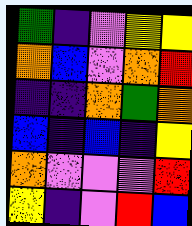[["green", "indigo", "violet", "yellow", "yellow"], ["orange", "blue", "violet", "orange", "red"], ["indigo", "indigo", "orange", "green", "orange"], ["blue", "indigo", "blue", "indigo", "yellow"], ["orange", "violet", "violet", "violet", "red"], ["yellow", "indigo", "violet", "red", "blue"]]